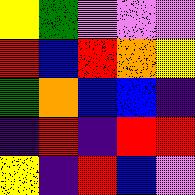[["yellow", "green", "violet", "violet", "violet"], ["red", "blue", "red", "orange", "yellow"], ["green", "orange", "blue", "blue", "indigo"], ["indigo", "red", "indigo", "red", "red"], ["yellow", "indigo", "red", "blue", "violet"]]